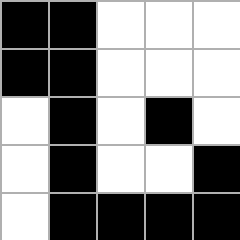[["black", "black", "white", "white", "white"], ["black", "black", "white", "white", "white"], ["white", "black", "white", "black", "white"], ["white", "black", "white", "white", "black"], ["white", "black", "black", "black", "black"]]